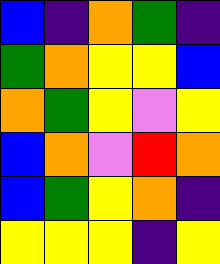[["blue", "indigo", "orange", "green", "indigo"], ["green", "orange", "yellow", "yellow", "blue"], ["orange", "green", "yellow", "violet", "yellow"], ["blue", "orange", "violet", "red", "orange"], ["blue", "green", "yellow", "orange", "indigo"], ["yellow", "yellow", "yellow", "indigo", "yellow"]]